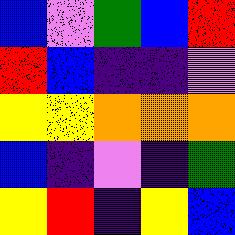[["blue", "violet", "green", "blue", "red"], ["red", "blue", "indigo", "indigo", "violet"], ["yellow", "yellow", "orange", "orange", "orange"], ["blue", "indigo", "violet", "indigo", "green"], ["yellow", "red", "indigo", "yellow", "blue"]]